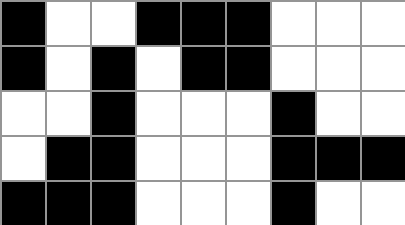[["black", "white", "white", "black", "black", "black", "white", "white", "white"], ["black", "white", "black", "white", "black", "black", "white", "white", "white"], ["white", "white", "black", "white", "white", "white", "black", "white", "white"], ["white", "black", "black", "white", "white", "white", "black", "black", "black"], ["black", "black", "black", "white", "white", "white", "black", "white", "white"]]